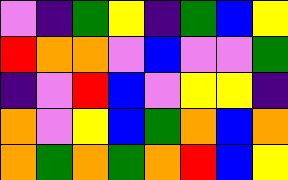[["violet", "indigo", "green", "yellow", "indigo", "green", "blue", "yellow"], ["red", "orange", "orange", "violet", "blue", "violet", "violet", "green"], ["indigo", "violet", "red", "blue", "violet", "yellow", "yellow", "indigo"], ["orange", "violet", "yellow", "blue", "green", "orange", "blue", "orange"], ["orange", "green", "orange", "green", "orange", "red", "blue", "yellow"]]